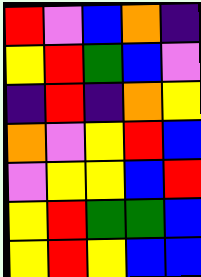[["red", "violet", "blue", "orange", "indigo"], ["yellow", "red", "green", "blue", "violet"], ["indigo", "red", "indigo", "orange", "yellow"], ["orange", "violet", "yellow", "red", "blue"], ["violet", "yellow", "yellow", "blue", "red"], ["yellow", "red", "green", "green", "blue"], ["yellow", "red", "yellow", "blue", "blue"]]